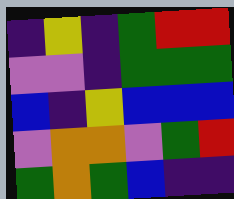[["indigo", "yellow", "indigo", "green", "red", "red"], ["violet", "violet", "indigo", "green", "green", "green"], ["blue", "indigo", "yellow", "blue", "blue", "blue"], ["violet", "orange", "orange", "violet", "green", "red"], ["green", "orange", "green", "blue", "indigo", "indigo"]]